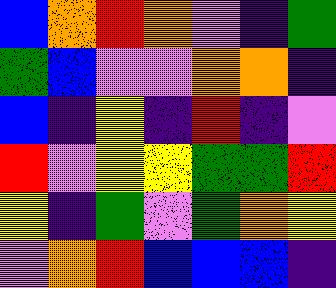[["blue", "orange", "red", "orange", "violet", "indigo", "green"], ["green", "blue", "violet", "violet", "orange", "orange", "indigo"], ["blue", "indigo", "yellow", "indigo", "red", "indigo", "violet"], ["red", "violet", "yellow", "yellow", "green", "green", "red"], ["yellow", "indigo", "green", "violet", "green", "orange", "yellow"], ["violet", "orange", "red", "blue", "blue", "blue", "indigo"]]